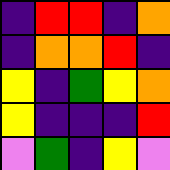[["indigo", "red", "red", "indigo", "orange"], ["indigo", "orange", "orange", "red", "indigo"], ["yellow", "indigo", "green", "yellow", "orange"], ["yellow", "indigo", "indigo", "indigo", "red"], ["violet", "green", "indigo", "yellow", "violet"]]